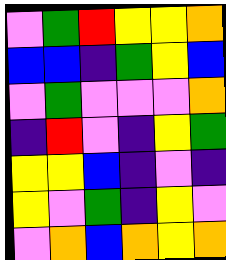[["violet", "green", "red", "yellow", "yellow", "orange"], ["blue", "blue", "indigo", "green", "yellow", "blue"], ["violet", "green", "violet", "violet", "violet", "orange"], ["indigo", "red", "violet", "indigo", "yellow", "green"], ["yellow", "yellow", "blue", "indigo", "violet", "indigo"], ["yellow", "violet", "green", "indigo", "yellow", "violet"], ["violet", "orange", "blue", "orange", "yellow", "orange"]]